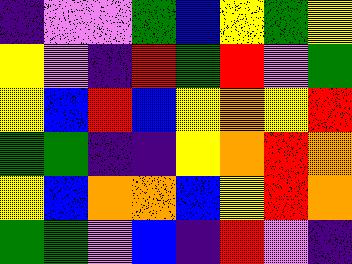[["indigo", "violet", "violet", "green", "blue", "yellow", "green", "yellow"], ["yellow", "violet", "indigo", "red", "green", "red", "violet", "green"], ["yellow", "blue", "red", "blue", "yellow", "orange", "yellow", "red"], ["green", "green", "indigo", "indigo", "yellow", "orange", "red", "orange"], ["yellow", "blue", "orange", "orange", "blue", "yellow", "red", "orange"], ["green", "green", "violet", "blue", "indigo", "red", "violet", "indigo"]]